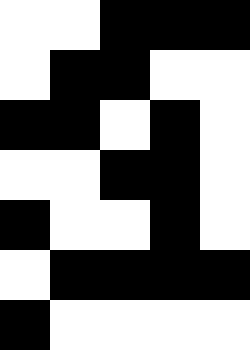[["white", "white", "black", "black", "black"], ["white", "black", "black", "white", "white"], ["black", "black", "white", "black", "white"], ["white", "white", "black", "black", "white"], ["black", "white", "white", "black", "white"], ["white", "black", "black", "black", "black"], ["black", "white", "white", "white", "white"]]